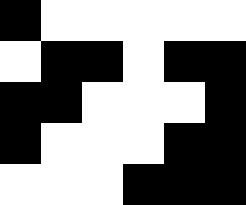[["black", "white", "white", "white", "white", "white"], ["white", "black", "black", "white", "black", "black"], ["black", "black", "white", "white", "white", "black"], ["black", "white", "white", "white", "black", "black"], ["white", "white", "white", "black", "black", "black"]]